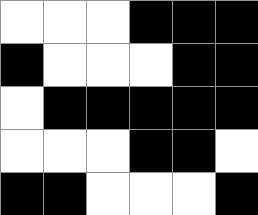[["white", "white", "white", "black", "black", "black"], ["black", "white", "white", "white", "black", "black"], ["white", "black", "black", "black", "black", "black"], ["white", "white", "white", "black", "black", "white"], ["black", "black", "white", "white", "white", "black"]]